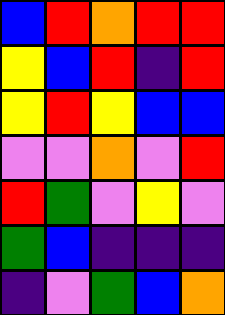[["blue", "red", "orange", "red", "red"], ["yellow", "blue", "red", "indigo", "red"], ["yellow", "red", "yellow", "blue", "blue"], ["violet", "violet", "orange", "violet", "red"], ["red", "green", "violet", "yellow", "violet"], ["green", "blue", "indigo", "indigo", "indigo"], ["indigo", "violet", "green", "blue", "orange"]]